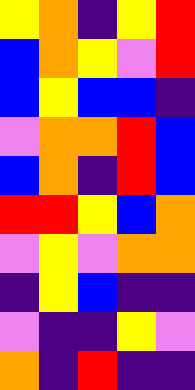[["yellow", "orange", "indigo", "yellow", "red"], ["blue", "orange", "yellow", "violet", "red"], ["blue", "yellow", "blue", "blue", "indigo"], ["violet", "orange", "orange", "red", "blue"], ["blue", "orange", "indigo", "red", "blue"], ["red", "red", "yellow", "blue", "orange"], ["violet", "yellow", "violet", "orange", "orange"], ["indigo", "yellow", "blue", "indigo", "indigo"], ["violet", "indigo", "indigo", "yellow", "violet"], ["orange", "indigo", "red", "indigo", "indigo"]]